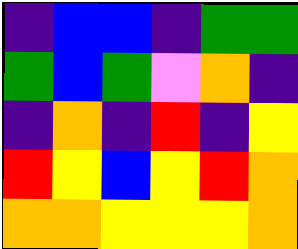[["indigo", "blue", "blue", "indigo", "green", "green"], ["green", "blue", "green", "violet", "orange", "indigo"], ["indigo", "orange", "indigo", "red", "indigo", "yellow"], ["red", "yellow", "blue", "yellow", "red", "orange"], ["orange", "orange", "yellow", "yellow", "yellow", "orange"]]